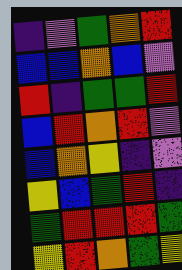[["indigo", "violet", "green", "orange", "red"], ["blue", "blue", "orange", "blue", "violet"], ["red", "indigo", "green", "green", "red"], ["blue", "red", "orange", "red", "violet"], ["blue", "orange", "yellow", "indigo", "violet"], ["yellow", "blue", "green", "red", "indigo"], ["green", "red", "red", "red", "green"], ["yellow", "red", "orange", "green", "yellow"]]